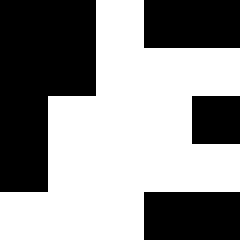[["black", "black", "white", "black", "black"], ["black", "black", "white", "white", "white"], ["black", "white", "white", "white", "black"], ["black", "white", "white", "white", "white"], ["white", "white", "white", "black", "black"]]